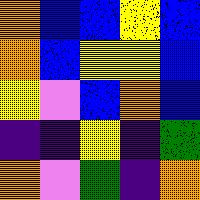[["orange", "blue", "blue", "yellow", "blue"], ["orange", "blue", "yellow", "yellow", "blue"], ["yellow", "violet", "blue", "orange", "blue"], ["indigo", "indigo", "yellow", "indigo", "green"], ["orange", "violet", "green", "indigo", "orange"]]